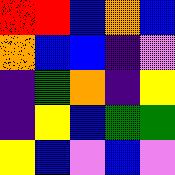[["red", "red", "blue", "orange", "blue"], ["orange", "blue", "blue", "indigo", "violet"], ["indigo", "green", "orange", "indigo", "yellow"], ["indigo", "yellow", "blue", "green", "green"], ["yellow", "blue", "violet", "blue", "violet"]]